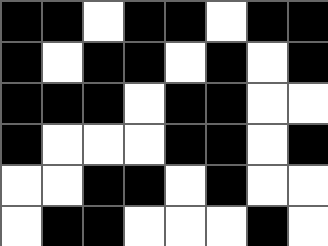[["black", "black", "white", "black", "black", "white", "black", "black"], ["black", "white", "black", "black", "white", "black", "white", "black"], ["black", "black", "black", "white", "black", "black", "white", "white"], ["black", "white", "white", "white", "black", "black", "white", "black"], ["white", "white", "black", "black", "white", "black", "white", "white"], ["white", "black", "black", "white", "white", "white", "black", "white"]]